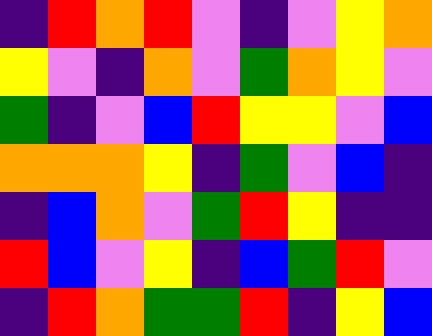[["indigo", "red", "orange", "red", "violet", "indigo", "violet", "yellow", "orange"], ["yellow", "violet", "indigo", "orange", "violet", "green", "orange", "yellow", "violet"], ["green", "indigo", "violet", "blue", "red", "yellow", "yellow", "violet", "blue"], ["orange", "orange", "orange", "yellow", "indigo", "green", "violet", "blue", "indigo"], ["indigo", "blue", "orange", "violet", "green", "red", "yellow", "indigo", "indigo"], ["red", "blue", "violet", "yellow", "indigo", "blue", "green", "red", "violet"], ["indigo", "red", "orange", "green", "green", "red", "indigo", "yellow", "blue"]]